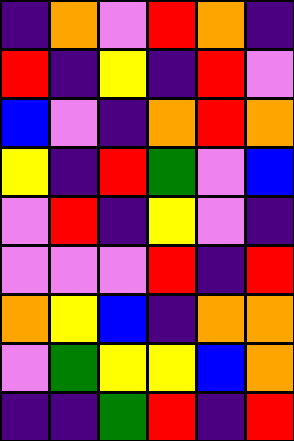[["indigo", "orange", "violet", "red", "orange", "indigo"], ["red", "indigo", "yellow", "indigo", "red", "violet"], ["blue", "violet", "indigo", "orange", "red", "orange"], ["yellow", "indigo", "red", "green", "violet", "blue"], ["violet", "red", "indigo", "yellow", "violet", "indigo"], ["violet", "violet", "violet", "red", "indigo", "red"], ["orange", "yellow", "blue", "indigo", "orange", "orange"], ["violet", "green", "yellow", "yellow", "blue", "orange"], ["indigo", "indigo", "green", "red", "indigo", "red"]]